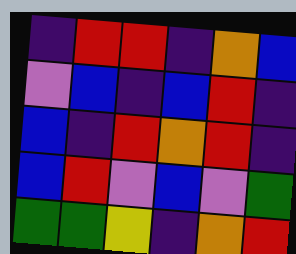[["indigo", "red", "red", "indigo", "orange", "blue"], ["violet", "blue", "indigo", "blue", "red", "indigo"], ["blue", "indigo", "red", "orange", "red", "indigo"], ["blue", "red", "violet", "blue", "violet", "green"], ["green", "green", "yellow", "indigo", "orange", "red"]]